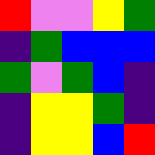[["red", "violet", "violet", "yellow", "green"], ["indigo", "green", "blue", "blue", "blue"], ["green", "violet", "green", "blue", "indigo"], ["indigo", "yellow", "yellow", "green", "indigo"], ["indigo", "yellow", "yellow", "blue", "red"]]